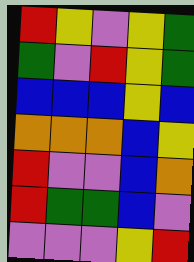[["red", "yellow", "violet", "yellow", "green"], ["green", "violet", "red", "yellow", "green"], ["blue", "blue", "blue", "yellow", "blue"], ["orange", "orange", "orange", "blue", "yellow"], ["red", "violet", "violet", "blue", "orange"], ["red", "green", "green", "blue", "violet"], ["violet", "violet", "violet", "yellow", "red"]]